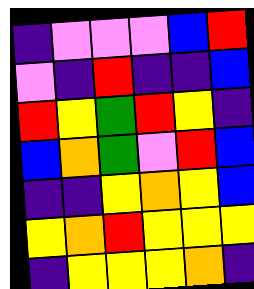[["indigo", "violet", "violet", "violet", "blue", "red"], ["violet", "indigo", "red", "indigo", "indigo", "blue"], ["red", "yellow", "green", "red", "yellow", "indigo"], ["blue", "orange", "green", "violet", "red", "blue"], ["indigo", "indigo", "yellow", "orange", "yellow", "blue"], ["yellow", "orange", "red", "yellow", "yellow", "yellow"], ["indigo", "yellow", "yellow", "yellow", "orange", "indigo"]]